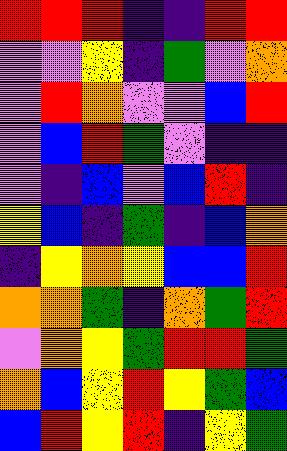[["red", "red", "red", "indigo", "indigo", "red", "red"], ["violet", "violet", "yellow", "indigo", "green", "violet", "orange"], ["violet", "red", "orange", "violet", "violet", "blue", "red"], ["violet", "blue", "red", "green", "violet", "indigo", "indigo"], ["violet", "indigo", "blue", "violet", "blue", "red", "indigo"], ["yellow", "blue", "indigo", "green", "indigo", "blue", "orange"], ["indigo", "yellow", "orange", "yellow", "blue", "blue", "red"], ["orange", "orange", "green", "indigo", "orange", "green", "red"], ["violet", "orange", "yellow", "green", "red", "red", "green"], ["orange", "blue", "yellow", "red", "yellow", "green", "blue"], ["blue", "red", "yellow", "red", "indigo", "yellow", "green"]]